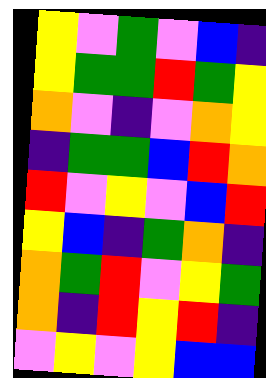[["yellow", "violet", "green", "violet", "blue", "indigo"], ["yellow", "green", "green", "red", "green", "yellow"], ["orange", "violet", "indigo", "violet", "orange", "yellow"], ["indigo", "green", "green", "blue", "red", "orange"], ["red", "violet", "yellow", "violet", "blue", "red"], ["yellow", "blue", "indigo", "green", "orange", "indigo"], ["orange", "green", "red", "violet", "yellow", "green"], ["orange", "indigo", "red", "yellow", "red", "indigo"], ["violet", "yellow", "violet", "yellow", "blue", "blue"]]